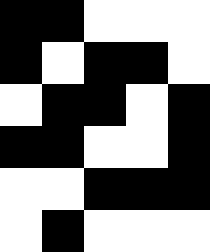[["black", "black", "white", "white", "white"], ["black", "white", "black", "black", "white"], ["white", "black", "black", "white", "black"], ["black", "black", "white", "white", "black"], ["white", "white", "black", "black", "black"], ["white", "black", "white", "white", "white"]]